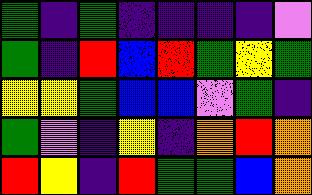[["green", "indigo", "green", "indigo", "indigo", "indigo", "indigo", "violet"], ["green", "indigo", "red", "blue", "red", "green", "yellow", "green"], ["yellow", "yellow", "green", "blue", "blue", "violet", "green", "indigo"], ["green", "violet", "indigo", "yellow", "indigo", "orange", "red", "orange"], ["red", "yellow", "indigo", "red", "green", "green", "blue", "orange"]]